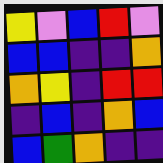[["yellow", "violet", "blue", "red", "violet"], ["blue", "blue", "indigo", "indigo", "orange"], ["orange", "yellow", "indigo", "red", "red"], ["indigo", "blue", "indigo", "orange", "blue"], ["blue", "green", "orange", "indigo", "indigo"]]